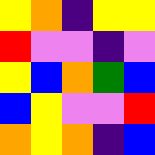[["yellow", "orange", "indigo", "yellow", "yellow"], ["red", "violet", "violet", "indigo", "violet"], ["yellow", "blue", "orange", "green", "blue"], ["blue", "yellow", "violet", "violet", "red"], ["orange", "yellow", "orange", "indigo", "blue"]]